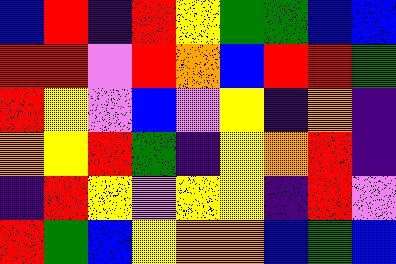[["blue", "red", "indigo", "red", "yellow", "green", "green", "blue", "blue"], ["red", "red", "violet", "red", "orange", "blue", "red", "red", "green"], ["red", "yellow", "violet", "blue", "violet", "yellow", "indigo", "orange", "indigo"], ["orange", "yellow", "red", "green", "indigo", "yellow", "orange", "red", "indigo"], ["indigo", "red", "yellow", "violet", "yellow", "yellow", "indigo", "red", "violet"], ["red", "green", "blue", "yellow", "orange", "orange", "blue", "green", "blue"]]